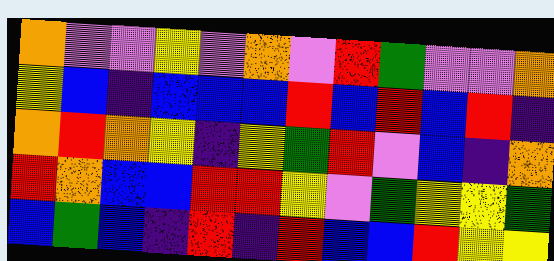[["orange", "violet", "violet", "yellow", "violet", "orange", "violet", "red", "green", "violet", "violet", "orange"], ["yellow", "blue", "indigo", "blue", "blue", "blue", "red", "blue", "red", "blue", "red", "indigo"], ["orange", "red", "orange", "yellow", "indigo", "yellow", "green", "red", "violet", "blue", "indigo", "orange"], ["red", "orange", "blue", "blue", "red", "red", "yellow", "violet", "green", "yellow", "yellow", "green"], ["blue", "green", "blue", "indigo", "red", "indigo", "red", "blue", "blue", "red", "yellow", "yellow"]]